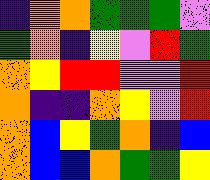[["indigo", "orange", "orange", "green", "green", "green", "violet"], ["green", "orange", "indigo", "yellow", "violet", "red", "green"], ["orange", "yellow", "red", "red", "violet", "violet", "red"], ["orange", "indigo", "indigo", "orange", "yellow", "violet", "red"], ["orange", "blue", "yellow", "green", "orange", "indigo", "blue"], ["orange", "blue", "blue", "orange", "green", "green", "yellow"]]